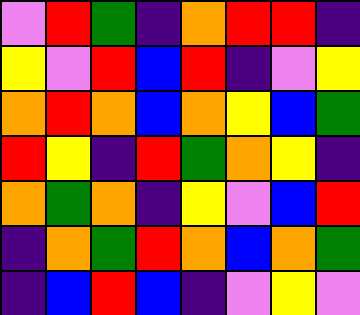[["violet", "red", "green", "indigo", "orange", "red", "red", "indigo"], ["yellow", "violet", "red", "blue", "red", "indigo", "violet", "yellow"], ["orange", "red", "orange", "blue", "orange", "yellow", "blue", "green"], ["red", "yellow", "indigo", "red", "green", "orange", "yellow", "indigo"], ["orange", "green", "orange", "indigo", "yellow", "violet", "blue", "red"], ["indigo", "orange", "green", "red", "orange", "blue", "orange", "green"], ["indigo", "blue", "red", "blue", "indigo", "violet", "yellow", "violet"]]